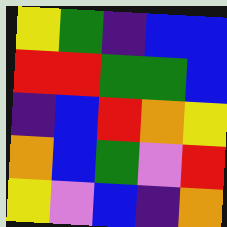[["yellow", "green", "indigo", "blue", "blue"], ["red", "red", "green", "green", "blue"], ["indigo", "blue", "red", "orange", "yellow"], ["orange", "blue", "green", "violet", "red"], ["yellow", "violet", "blue", "indigo", "orange"]]